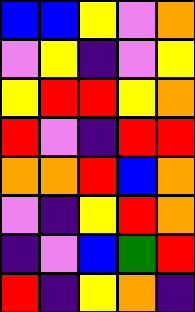[["blue", "blue", "yellow", "violet", "orange"], ["violet", "yellow", "indigo", "violet", "yellow"], ["yellow", "red", "red", "yellow", "orange"], ["red", "violet", "indigo", "red", "red"], ["orange", "orange", "red", "blue", "orange"], ["violet", "indigo", "yellow", "red", "orange"], ["indigo", "violet", "blue", "green", "red"], ["red", "indigo", "yellow", "orange", "indigo"]]